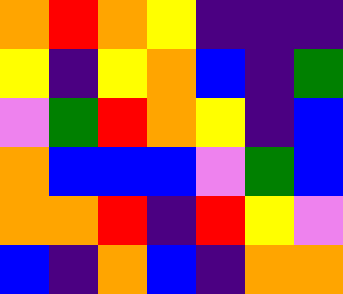[["orange", "red", "orange", "yellow", "indigo", "indigo", "indigo"], ["yellow", "indigo", "yellow", "orange", "blue", "indigo", "green"], ["violet", "green", "red", "orange", "yellow", "indigo", "blue"], ["orange", "blue", "blue", "blue", "violet", "green", "blue"], ["orange", "orange", "red", "indigo", "red", "yellow", "violet"], ["blue", "indigo", "orange", "blue", "indigo", "orange", "orange"]]